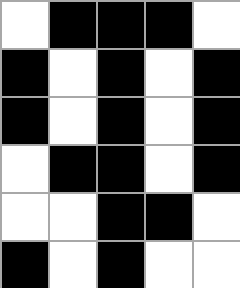[["white", "black", "black", "black", "white"], ["black", "white", "black", "white", "black"], ["black", "white", "black", "white", "black"], ["white", "black", "black", "white", "black"], ["white", "white", "black", "black", "white"], ["black", "white", "black", "white", "white"]]